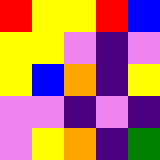[["red", "yellow", "yellow", "red", "blue"], ["yellow", "yellow", "violet", "indigo", "violet"], ["yellow", "blue", "orange", "indigo", "yellow"], ["violet", "violet", "indigo", "violet", "indigo"], ["violet", "yellow", "orange", "indigo", "green"]]